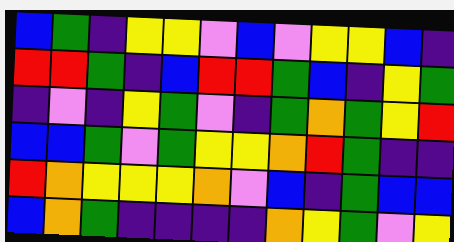[["blue", "green", "indigo", "yellow", "yellow", "violet", "blue", "violet", "yellow", "yellow", "blue", "indigo"], ["red", "red", "green", "indigo", "blue", "red", "red", "green", "blue", "indigo", "yellow", "green"], ["indigo", "violet", "indigo", "yellow", "green", "violet", "indigo", "green", "orange", "green", "yellow", "red"], ["blue", "blue", "green", "violet", "green", "yellow", "yellow", "orange", "red", "green", "indigo", "indigo"], ["red", "orange", "yellow", "yellow", "yellow", "orange", "violet", "blue", "indigo", "green", "blue", "blue"], ["blue", "orange", "green", "indigo", "indigo", "indigo", "indigo", "orange", "yellow", "green", "violet", "yellow"]]